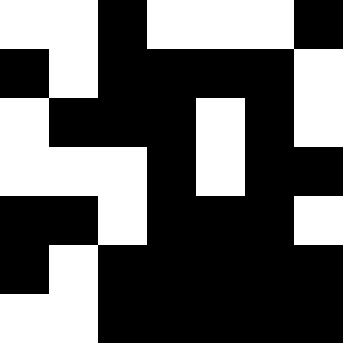[["white", "white", "black", "white", "white", "white", "black"], ["black", "white", "black", "black", "black", "black", "white"], ["white", "black", "black", "black", "white", "black", "white"], ["white", "white", "white", "black", "white", "black", "black"], ["black", "black", "white", "black", "black", "black", "white"], ["black", "white", "black", "black", "black", "black", "black"], ["white", "white", "black", "black", "black", "black", "black"]]